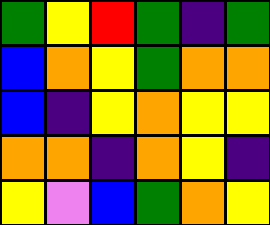[["green", "yellow", "red", "green", "indigo", "green"], ["blue", "orange", "yellow", "green", "orange", "orange"], ["blue", "indigo", "yellow", "orange", "yellow", "yellow"], ["orange", "orange", "indigo", "orange", "yellow", "indigo"], ["yellow", "violet", "blue", "green", "orange", "yellow"]]